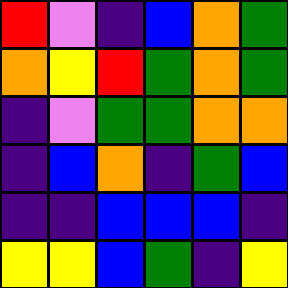[["red", "violet", "indigo", "blue", "orange", "green"], ["orange", "yellow", "red", "green", "orange", "green"], ["indigo", "violet", "green", "green", "orange", "orange"], ["indigo", "blue", "orange", "indigo", "green", "blue"], ["indigo", "indigo", "blue", "blue", "blue", "indigo"], ["yellow", "yellow", "blue", "green", "indigo", "yellow"]]